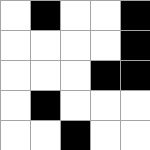[["white", "black", "white", "white", "black"], ["white", "white", "white", "white", "black"], ["white", "white", "white", "black", "black"], ["white", "black", "white", "white", "white"], ["white", "white", "black", "white", "white"]]